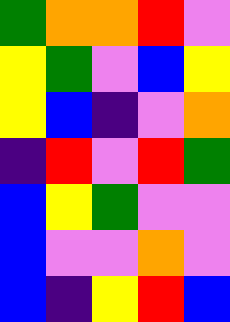[["green", "orange", "orange", "red", "violet"], ["yellow", "green", "violet", "blue", "yellow"], ["yellow", "blue", "indigo", "violet", "orange"], ["indigo", "red", "violet", "red", "green"], ["blue", "yellow", "green", "violet", "violet"], ["blue", "violet", "violet", "orange", "violet"], ["blue", "indigo", "yellow", "red", "blue"]]